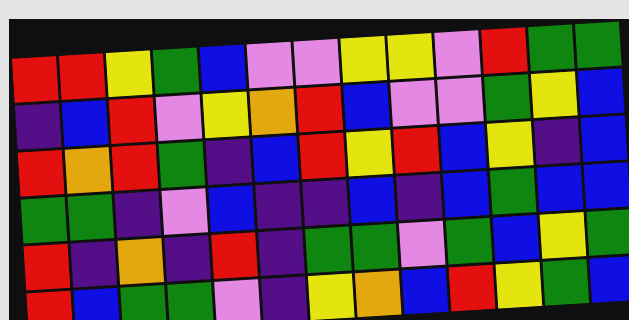[["red", "red", "yellow", "green", "blue", "violet", "violet", "yellow", "yellow", "violet", "red", "green", "green"], ["indigo", "blue", "red", "violet", "yellow", "orange", "red", "blue", "violet", "violet", "green", "yellow", "blue"], ["red", "orange", "red", "green", "indigo", "blue", "red", "yellow", "red", "blue", "yellow", "indigo", "blue"], ["green", "green", "indigo", "violet", "blue", "indigo", "indigo", "blue", "indigo", "blue", "green", "blue", "blue"], ["red", "indigo", "orange", "indigo", "red", "indigo", "green", "green", "violet", "green", "blue", "yellow", "green"], ["red", "blue", "green", "green", "violet", "indigo", "yellow", "orange", "blue", "red", "yellow", "green", "blue"]]